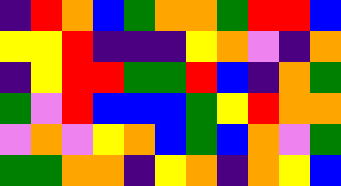[["indigo", "red", "orange", "blue", "green", "orange", "orange", "green", "red", "red", "blue"], ["yellow", "yellow", "red", "indigo", "indigo", "indigo", "yellow", "orange", "violet", "indigo", "orange"], ["indigo", "yellow", "red", "red", "green", "green", "red", "blue", "indigo", "orange", "green"], ["green", "violet", "red", "blue", "blue", "blue", "green", "yellow", "red", "orange", "orange"], ["violet", "orange", "violet", "yellow", "orange", "blue", "green", "blue", "orange", "violet", "green"], ["green", "green", "orange", "orange", "indigo", "yellow", "orange", "indigo", "orange", "yellow", "blue"]]